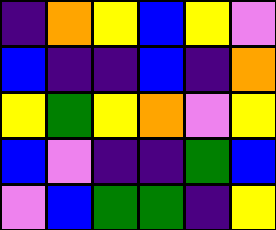[["indigo", "orange", "yellow", "blue", "yellow", "violet"], ["blue", "indigo", "indigo", "blue", "indigo", "orange"], ["yellow", "green", "yellow", "orange", "violet", "yellow"], ["blue", "violet", "indigo", "indigo", "green", "blue"], ["violet", "blue", "green", "green", "indigo", "yellow"]]